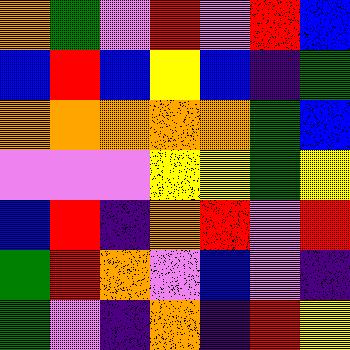[["orange", "green", "violet", "red", "violet", "red", "blue"], ["blue", "red", "blue", "yellow", "blue", "indigo", "green"], ["orange", "orange", "orange", "orange", "orange", "green", "blue"], ["violet", "violet", "violet", "yellow", "yellow", "green", "yellow"], ["blue", "red", "indigo", "orange", "red", "violet", "red"], ["green", "red", "orange", "violet", "blue", "violet", "indigo"], ["green", "violet", "indigo", "orange", "indigo", "red", "yellow"]]